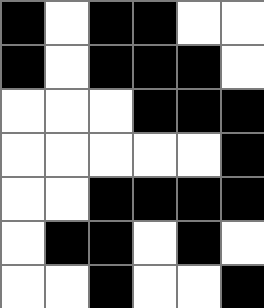[["black", "white", "black", "black", "white", "white"], ["black", "white", "black", "black", "black", "white"], ["white", "white", "white", "black", "black", "black"], ["white", "white", "white", "white", "white", "black"], ["white", "white", "black", "black", "black", "black"], ["white", "black", "black", "white", "black", "white"], ["white", "white", "black", "white", "white", "black"]]